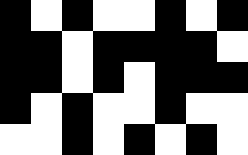[["black", "white", "black", "white", "white", "black", "white", "black"], ["black", "black", "white", "black", "black", "black", "black", "white"], ["black", "black", "white", "black", "white", "black", "black", "black"], ["black", "white", "black", "white", "white", "black", "white", "white"], ["white", "white", "black", "white", "black", "white", "black", "white"]]